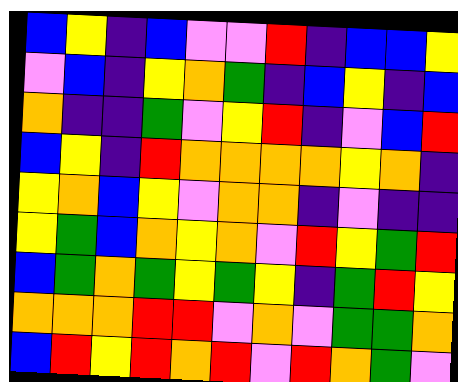[["blue", "yellow", "indigo", "blue", "violet", "violet", "red", "indigo", "blue", "blue", "yellow"], ["violet", "blue", "indigo", "yellow", "orange", "green", "indigo", "blue", "yellow", "indigo", "blue"], ["orange", "indigo", "indigo", "green", "violet", "yellow", "red", "indigo", "violet", "blue", "red"], ["blue", "yellow", "indigo", "red", "orange", "orange", "orange", "orange", "yellow", "orange", "indigo"], ["yellow", "orange", "blue", "yellow", "violet", "orange", "orange", "indigo", "violet", "indigo", "indigo"], ["yellow", "green", "blue", "orange", "yellow", "orange", "violet", "red", "yellow", "green", "red"], ["blue", "green", "orange", "green", "yellow", "green", "yellow", "indigo", "green", "red", "yellow"], ["orange", "orange", "orange", "red", "red", "violet", "orange", "violet", "green", "green", "orange"], ["blue", "red", "yellow", "red", "orange", "red", "violet", "red", "orange", "green", "violet"]]